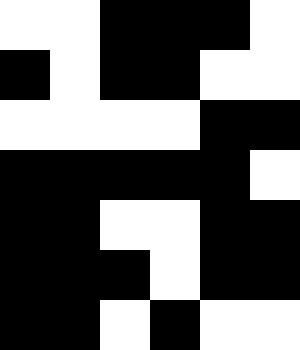[["white", "white", "black", "black", "black", "white"], ["black", "white", "black", "black", "white", "white"], ["white", "white", "white", "white", "black", "black"], ["black", "black", "black", "black", "black", "white"], ["black", "black", "white", "white", "black", "black"], ["black", "black", "black", "white", "black", "black"], ["black", "black", "white", "black", "white", "white"]]